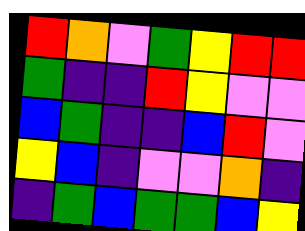[["red", "orange", "violet", "green", "yellow", "red", "red"], ["green", "indigo", "indigo", "red", "yellow", "violet", "violet"], ["blue", "green", "indigo", "indigo", "blue", "red", "violet"], ["yellow", "blue", "indigo", "violet", "violet", "orange", "indigo"], ["indigo", "green", "blue", "green", "green", "blue", "yellow"]]